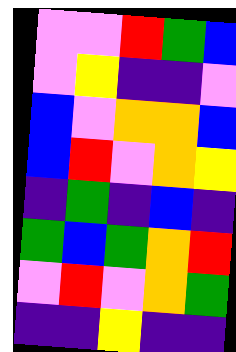[["violet", "violet", "red", "green", "blue"], ["violet", "yellow", "indigo", "indigo", "violet"], ["blue", "violet", "orange", "orange", "blue"], ["blue", "red", "violet", "orange", "yellow"], ["indigo", "green", "indigo", "blue", "indigo"], ["green", "blue", "green", "orange", "red"], ["violet", "red", "violet", "orange", "green"], ["indigo", "indigo", "yellow", "indigo", "indigo"]]